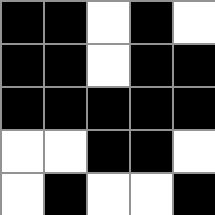[["black", "black", "white", "black", "white"], ["black", "black", "white", "black", "black"], ["black", "black", "black", "black", "black"], ["white", "white", "black", "black", "white"], ["white", "black", "white", "white", "black"]]